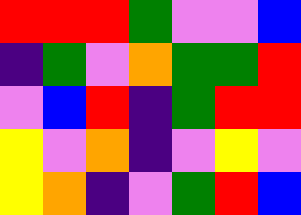[["red", "red", "red", "green", "violet", "violet", "blue"], ["indigo", "green", "violet", "orange", "green", "green", "red"], ["violet", "blue", "red", "indigo", "green", "red", "red"], ["yellow", "violet", "orange", "indigo", "violet", "yellow", "violet"], ["yellow", "orange", "indigo", "violet", "green", "red", "blue"]]